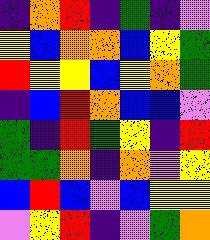[["indigo", "orange", "red", "indigo", "green", "indigo", "violet"], ["yellow", "blue", "orange", "orange", "blue", "yellow", "green"], ["red", "yellow", "yellow", "blue", "yellow", "orange", "green"], ["indigo", "blue", "red", "orange", "blue", "blue", "violet"], ["green", "indigo", "red", "green", "yellow", "indigo", "red"], ["green", "green", "orange", "indigo", "orange", "violet", "yellow"], ["blue", "red", "blue", "violet", "blue", "yellow", "yellow"], ["violet", "yellow", "red", "indigo", "violet", "green", "orange"]]